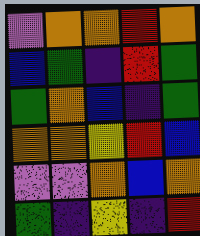[["violet", "orange", "orange", "red", "orange"], ["blue", "green", "indigo", "red", "green"], ["green", "orange", "blue", "indigo", "green"], ["orange", "orange", "yellow", "red", "blue"], ["violet", "violet", "orange", "blue", "orange"], ["green", "indigo", "yellow", "indigo", "red"]]